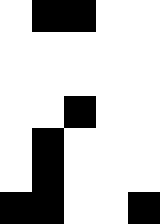[["white", "black", "black", "white", "white"], ["white", "white", "white", "white", "white"], ["white", "white", "white", "white", "white"], ["white", "white", "black", "white", "white"], ["white", "black", "white", "white", "white"], ["white", "black", "white", "white", "white"], ["black", "black", "white", "white", "black"]]